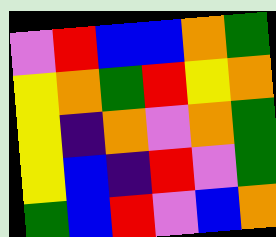[["violet", "red", "blue", "blue", "orange", "green"], ["yellow", "orange", "green", "red", "yellow", "orange"], ["yellow", "indigo", "orange", "violet", "orange", "green"], ["yellow", "blue", "indigo", "red", "violet", "green"], ["green", "blue", "red", "violet", "blue", "orange"]]